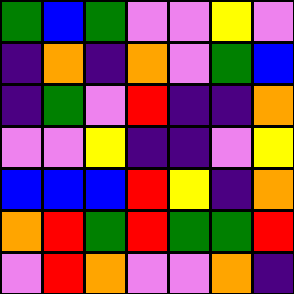[["green", "blue", "green", "violet", "violet", "yellow", "violet"], ["indigo", "orange", "indigo", "orange", "violet", "green", "blue"], ["indigo", "green", "violet", "red", "indigo", "indigo", "orange"], ["violet", "violet", "yellow", "indigo", "indigo", "violet", "yellow"], ["blue", "blue", "blue", "red", "yellow", "indigo", "orange"], ["orange", "red", "green", "red", "green", "green", "red"], ["violet", "red", "orange", "violet", "violet", "orange", "indigo"]]